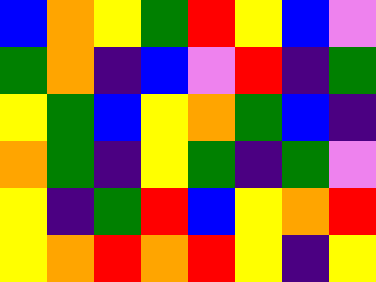[["blue", "orange", "yellow", "green", "red", "yellow", "blue", "violet"], ["green", "orange", "indigo", "blue", "violet", "red", "indigo", "green"], ["yellow", "green", "blue", "yellow", "orange", "green", "blue", "indigo"], ["orange", "green", "indigo", "yellow", "green", "indigo", "green", "violet"], ["yellow", "indigo", "green", "red", "blue", "yellow", "orange", "red"], ["yellow", "orange", "red", "orange", "red", "yellow", "indigo", "yellow"]]